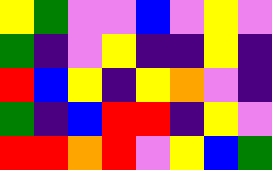[["yellow", "green", "violet", "violet", "blue", "violet", "yellow", "violet"], ["green", "indigo", "violet", "yellow", "indigo", "indigo", "yellow", "indigo"], ["red", "blue", "yellow", "indigo", "yellow", "orange", "violet", "indigo"], ["green", "indigo", "blue", "red", "red", "indigo", "yellow", "violet"], ["red", "red", "orange", "red", "violet", "yellow", "blue", "green"]]